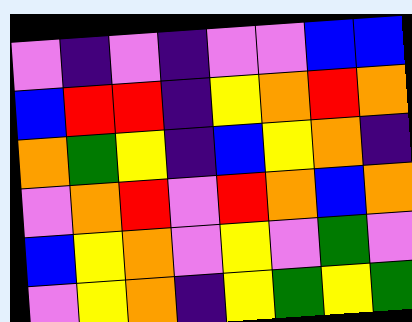[["violet", "indigo", "violet", "indigo", "violet", "violet", "blue", "blue"], ["blue", "red", "red", "indigo", "yellow", "orange", "red", "orange"], ["orange", "green", "yellow", "indigo", "blue", "yellow", "orange", "indigo"], ["violet", "orange", "red", "violet", "red", "orange", "blue", "orange"], ["blue", "yellow", "orange", "violet", "yellow", "violet", "green", "violet"], ["violet", "yellow", "orange", "indigo", "yellow", "green", "yellow", "green"]]